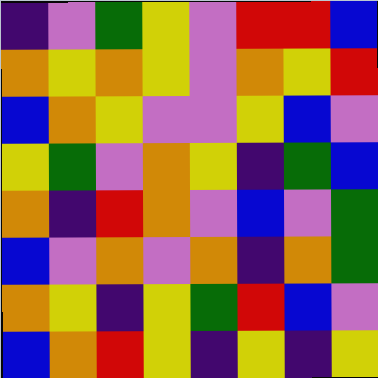[["indigo", "violet", "green", "yellow", "violet", "red", "red", "blue"], ["orange", "yellow", "orange", "yellow", "violet", "orange", "yellow", "red"], ["blue", "orange", "yellow", "violet", "violet", "yellow", "blue", "violet"], ["yellow", "green", "violet", "orange", "yellow", "indigo", "green", "blue"], ["orange", "indigo", "red", "orange", "violet", "blue", "violet", "green"], ["blue", "violet", "orange", "violet", "orange", "indigo", "orange", "green"], ["orange", "yellow", "indigo", "yellow", "green", "red", "blue", "violet"], ["blue", "orange", "red", "yellow", "indigo", "yellow", "indigo", "yellow"]]